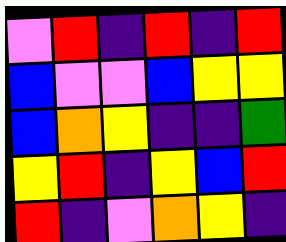[["violet", "red", "indigo", "red", "indigo", "red"], ["blue", "violet", "violet", "blue", "yellow", "yellow"], ["blue", "orange", "yellow", "indigo", "indigo", "green"], ["yellow", "red", "indigo", "yellow", "blue", "red"], ["red", "indigo", "violet", "orange", "yellow", "indigo"]]